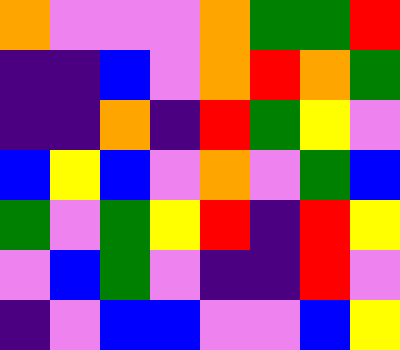[["orange", "violet", "violet", "violet", "orange", "green", "green", "red"], ["indigo", "indigo", "blue", "violet", "orange", "red", "orange", "green"], ["indigo", "indigo", "orange", "indigo", "red", "green", "yellow", "violet"], ["blue", "yellow", "blue", "violet", "orange", "violet", "green", "blue"], ["green", "violet", "green", "yellow", "red", "indigo", "red", "yellow"], ["violet", "blue", "green", "violet", "indigo", "indigo", "red", "violet"], ["indigo", "violet", "blue", "blue", "violet", "violet", "blue", "yellow"]]